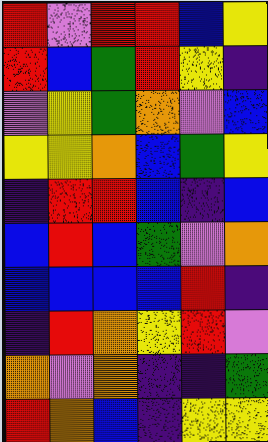[["red", "violet", "red", "red", "blue", "yellow"], ["red", "blue", "green", "red", "yellow", "indigo"], ["violet", "yellow", "green", "orange", "violet", "blue"], ["yellow", "yellow", "orange", "blue", "green", "yellow"], ["indigo", "red", "red", "blue", "indigo", "blue"], ["blue", "red", "blue", "green", "violet", "orange"], ["blue", "blue", "blue", "blue", "red", "indigo"], ["indigo", "red", "orange", "yellow", "red", "violet"], ["orange", "violet", "orange", "indigo", "indigo", "green"], ["red", "orange", "blue", "indigo", "yellow", "yellow"]]